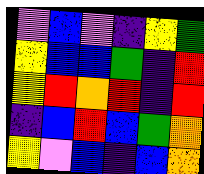[["violet", "blue", "violet", "indigo", "yellow", "green"], ["yellow", "blue", "blue", "green", "indigo", "red"], ["yellow", "red", "orange", "red", "indigo", "red"], ["indigo", "blue", "red", "blue", "green", "orange"], ["yellow", "violet", "blue", "indigo", "blue", "orange"]]